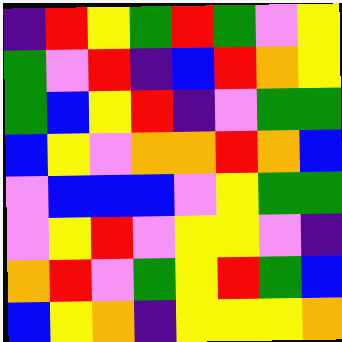[["indigo", "red", "yellow", "green", "red", "green", "violet", "yellow"], ["green", "violet", "red", "indigo", "blue", "red", "orange", "yellow"], ["green", "blue", "yellow", "red", "indigo", "violet", "green", "green"], ["blue", "yellow", "violet", "orange", "orange", "red", "orange", "blue"], ["violet", "blue", "blue", "blue", "violet", "yellow", "green", "green"], ["violet", "yellow", "red", "violet", "yellow", "yellow", "violet", "indigo"], ["orange", "red", "violet", "green", "yellow", "red", "green", "blue"], ["blue", "yellow", "orange", "indigo", "yellow", "yellow", "yellow", "orange"]]